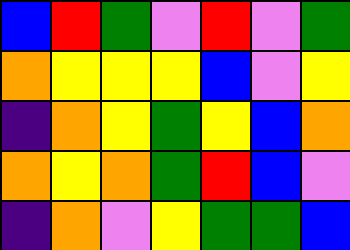[["blue", "red", "green", "violet", "red", "violet", "green"], ["orange", "yellow", "yellow", "yellow", "blue", "violet", "yellow"], ["indigo", "orange", "yellow", "green", "yellow", "blue", "orange"], ["orange", "yellow", "orange", "green", "red", "blue", "violet"], ["indigo", "orange", "violet", "yellow", "green", "green", "blue"]]